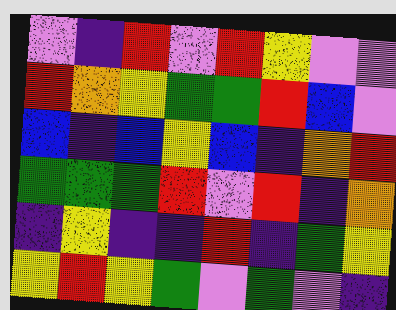[["violet", "indigo", "red", "violet", "red", "yellow", "violet", "violet"], ["red", "orange", "yellow", "green", "green", "red", "blue", "violet"], ["blue", "indigo", "blue", "yellow", "blue", "indigo", "orange", "red"], ["green", "green", "green", "red", "violet", "red", "indigo", "orange"], ["indigo", "yellow", "indigo", "indigo", "red", "indigo", "green", "yellow"], ["yellow", "red", "yellow", "green", "violet", "green", "violet", "indigo"]]